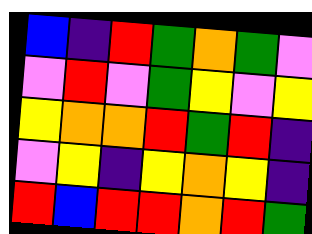[["blue", "indigo", "red", "green", "orange", "green", "violet"], ["violet", "red", "violet", "green", "yellow", "violet", "yellow"], ["yellow", "orange", "orange", "red", "green", "red", "indigo"], ["violet", "yellow", "indigo", "yellow", "orange", "yellow", "indigo"], ["red", "blue", "red", "red", "orange", "red", "green"]]